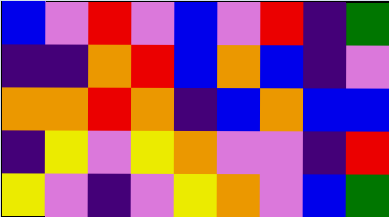[["blue", "violet", "red", "violet", "blue", "violet", "red", "indigo", "green"], ["indigo", "indigo", "orange", "red", "blue", "orange", "blue", "indigo", "violet"], ["orange", "orange", "red", "orange", "indigo", "blue", "orange", "blue", "blue"], ["indigo", "yellow", "violet", "yellow", "orange", "violet", "violet", "indigo", "red"], ["yellow", "violet", "indigo", "violet", "yellow", "orange", "violet", "blue", "green"]]